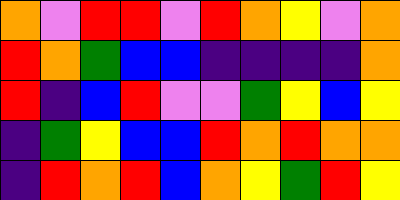[["orange", "violet", "red", "red", "violet", "red", "orange", "yellow", "violet", "orange"], ["red", "orange", "green", "blue", "blue", "indigo", "indigo", "indigo", "indigo", "orange"], ["red", "indigo", "blue", "red", "violet", "violet", "green", "yellow", "blue", "yellow"], ["indigo", "green", "yellow", "blue", "blue", "red", "orange", "red", "orange", "orange"], ["indigo", "red", "orange", "red", "blue", "orange", "yellow", "green", "red", "yellow"]]